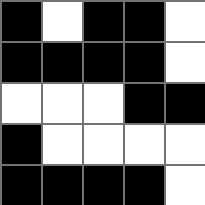[["black", "white", "black", "black", "white"], ["black", "black", "black", "black", "white"], ["white", "white", "white", "black", "black"], ["black", "white", "white", "white", "white"], ["black", "black", "black", "black", "white"]]